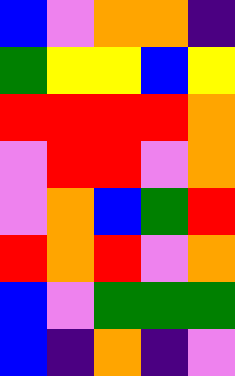[["blue", "violet", "orange", "orange", "indigo"], ["green", "yellow", "yellow", "blue", "yellow"], ["red", "red", "red", "red", "orange"], ["violet", "red", "red", "violet", "orange"], ["violet", "orange", "blue", "green", "red"], ["red", "orange", "red", "violet", "orange"], ["blue", "violet", "green", "green", "green"], ["blue", "indigo", "orange", "indigo", "violet"]]